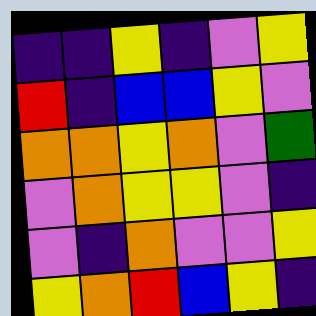[["indigo", "indigo", "yellow", "indigo", "violet", "yellow"], ["red", "indigo", "blue", "blue", "yellow", "violet"], ["orange", "orange", "yellow", "orange", "violet", "green"], ["violet", "orange", "yellow", "yellow", "violet", "indigo"], ["violet", "indigo", "orange", "violet", "violet", "yellow"], ["yellow", "orange", "red", "blue", "yellow", "indigo"]]